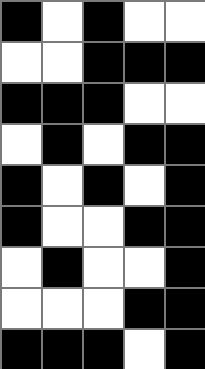[["black", "white", "black", "white", "white"], ["white", "white", "black", "black", "black"], ["black", "black", "black", "white", "white"], ["white", "black", "white", "black", "black"], ["black", "white", "black", "white", "black"], ["black", "white", "white", "black", "black"], ["white", "black", "white", "white", "black"], ["white", "white", "white", "black", "black"], ["black", "black", "black", "white", "black"]]